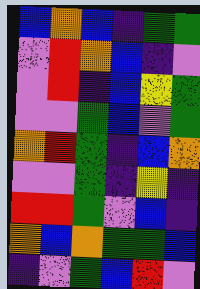[["blue", "orange", "blue", "indigo", "green", "green"], ["violet", "red", "orange", "blue", "indigo", "violet"], ["violet", "red", "indigo", "blue", "yellow", "green"], ["violet", "violet", "green", "blue", "violet", "green"], ["orange", "red", "green", "indigo", "blue", "orange"], ["violet", "violet", "green", "indigo", "yellow", "indigo"], ["red", "red", "green", "violet", "blue", "indigo"], ["orange", "blue", "orange", "green", "green", "blue"], ["indigo", "violet", "green", "blue", "red", "violet"]]